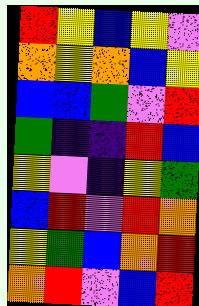[["red", "yellow", "blue", "yellow", "violet"], ["orange", "yellow", "orange", "blue", "yellow"], ["blue", "blue", "green", "violet", "red"], ["green", "indigo", "indigo", "red", "blue"], ["yellow", "violet", "indigo", "yellow", "green"], ["blue", "red", "violet", "red", "orange"], ["yellow", "green", "blue", "orange", "red"], ["orange", "red", "violet", "blue", "red"]]